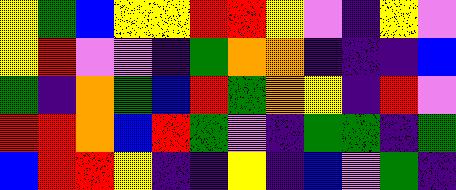[["yellow", "green", "blue", "yellow", "yellow", "red", "red", "yellow", "violet", "indigo", "yellow", "violet"], ["yellow", "red", "violet", "violet", "indigo", "green", "orange", "orange", "indigo", "indigo", "indigo", "blue"], ["green", "indigo", "orange", "green", "blue", "red", "green", "orange", "yellow", "indigo", "red", "violet"], ["red", "red", "orange", "blue", "red", "green", "violet", "indigo", "green", "green", "indigo", "green"], ["blue", "red", "red", "yellow", "indigo", "indigo", "yellow", "indigo", "blue", "violet", "green", "indigo"]]